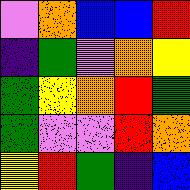[["violet", "orange", "blue", "blue", "red"], ["indigo", "green", "violet", "orange", "yellow"], ["green", "yellow", "orange", "red", "green"], ["green", "violet", "violet", "red", "orange"], ["yellow", "red", "green", "indigo", "blue"]]